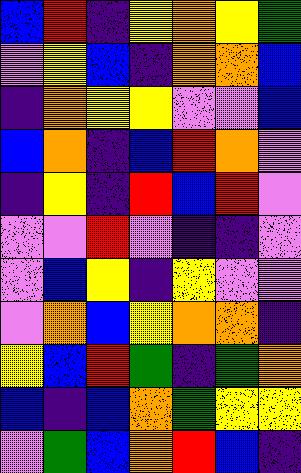[["blue", "red", "indigo", "yellow", "orange", "yellow", "green"], ["violet", "yellow", "blue", "indigo", "orange", "orange", "blue"], ["indigo", "orange", "yellow", "yellow", "violet", "violet", "blue"], ["blue", "orange", "indigo", "blue", "red", "orange", "violet"], ["indigo", "yellow", "indigo", "red", "blue", "red", "violet"], ["violet", "violet", "red", "violet", "indigo", "indigo", "violet"], ["violet", "blue", "yellow", "indigo", "yellow", "violet", "violet"], ["violet", "orange", "blue", "yellow", "orange", "orange", "indigo"], ["yellow", "blue", "red", "green", "indigo", "green", "orange"], ["blue", "indigo", "blue", "orange", "green", "yellow", "yellow"], ["violet", "green", "blue", "orange", "red", "blue", "indigo"]]